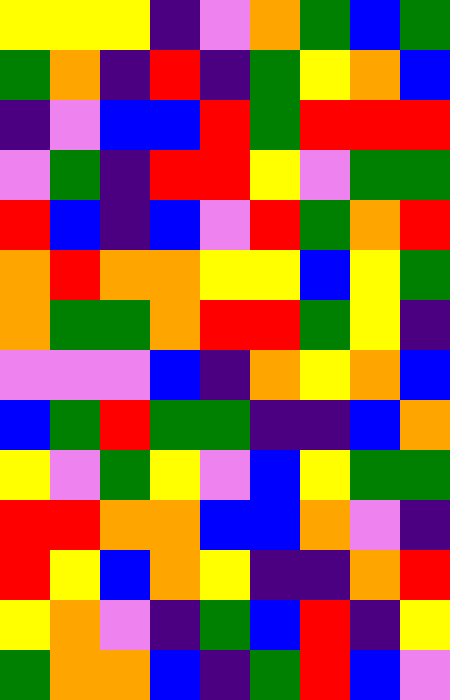[["yellow", "yellow", "yellow", "indigo", "violet", "orange", "green", "blue", "green"], ["green", "orange", "indigo", "red", "indigo", "green", "yellow", "orange", "blue"], ["indigo", "violet", "blue", "blue", "red", "green", "red", "red", "red"], ["violet", "green", "indigo", "red", "red", "yellow", "violet", "green", "green"], ["red", "blue", "indigo", "blue", "violet", "red", "green", "orange", "red"], ["orange", "red", "orange", "orange", "yellow", "yellow", "blue", "yellow", "green"], ["orange", "green", "green", "orange", "red", "red", "green", "yellow", "indigo"], ["violet", "violet", "violet", "blue", "indigo", "orange", "yellow", "orange", "blue"], ["blue", "green", "red", "green", "green", "indigo", "indigo", "blue", "orange"], ["yellow", "violet", "green", "yellow", "violet", "blue", "yellow", "green", "green"], ["red", "red", "orange", "orange", "blue", "blue", "orange", "violet", "indigo"], ["red", "yellow", "blue", "orange", "yellow", "indigo", "indigo", "orange", "red"], ["yellow", "orange", "violet", "indigo", "green", "blue", "red", "indigo", "yellow"], ["green", "orange", "orange", "blue", "indigo", "green", "red", "blue", "violet"]]